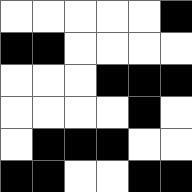[["white", "white", "white", "white", "white", "black"], ["black", "black", "white", "white", "white", "white"], ["white", "white", "white", "black", "black", "black"], ["white", "white", "white", "white", "black", "white"], ["white", "black", "black", "black", "white", "white"], ["black", "black", "white", "white", "black", "black"]]